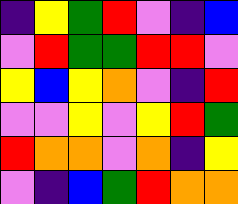[["indigo", "yellow", "green", "red", "violet", "indigo", "blue"], ["violet", "red", "green", "green", "red", "red", "violet"], ["yellow", "blue", "yellow", "orange", "violet", "indigo", "red"], ["violet", "violet", "yellow", "violet", "yellow", "red", "green"], ["red", "orange", "orange", "violet", "orange", "indigo", "yellow"], ["violet", "indigo", "blue", "green", "red", "orange", "orange"]]